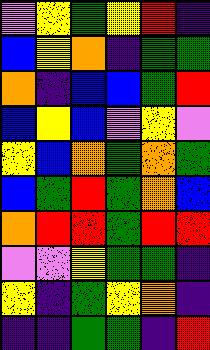[["violet", "yellow", "green", "yellow", "red", "indigo"], ["blue", "yellow", "orange", "indigo", "green", "green"], ["orange", "indigo", "blue", "blue", "green", "red"], ["blue", "yellow", "blue", "violet", "yellow", "violet"], ["yellow", "blue", "orange", "green", "orange", "green"], ["blue", "green", "red", "green", "orange", "blue"], ["orange", "red", "red", "green", "red", "red"], ["violet", "violet", "yellow", "green", "green", "indigo"], ["yellow", "indigo", "green", "yellow", "orange", "indigo"], ["indigo", "indigo", "green", "green", "indigo", "red"]]